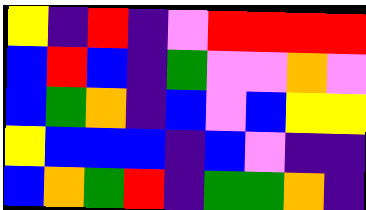[["yellow", "indigo", "red", "indigo", "violet", "red", "red", "red", "red"], ["blue", "red", "blue", "indigo", "green", "violet", "violet", "orange", "violet"], ["blue", "green", "orange", "indigo", "blue", "violet", "blue", "yellow", "yellow"], ["yellow", "blue", "blue", "blue", "indigo", "blue", "violet", "indigo", "indigo"], ["blue", "orange", "green", "red", "indigo", "green", "green", "orange", "indigo"]]